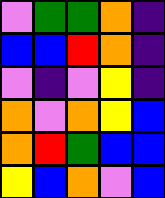[["violet", "green", "green", "orange", "indigo"], ["blue", "blue", "red", "orange", "indigo"], ["violet", "indigo", "violet", "yellow", "indigo"], ["orange", "violet", "orange", "yellow", "blue"], ["orange", "red", "green", "blue", "blue"], ["yellow", "blue", "orange", "violet", "blue"]]